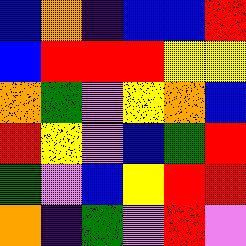[["blue", "orange", "indigo", "blue", "blue", "red"], ["blue", "red", "red", "red", "yellow", "yellow"], ["orange", "green", "violet", "yellow", "orange", "blue"], ["red", "yellow", "violet", "blue", "green", "red"], ["green", "violet", "blue", "yellow", "red", "red"], ["orange", "indigo", "green", "violet", "red", "violet"]]